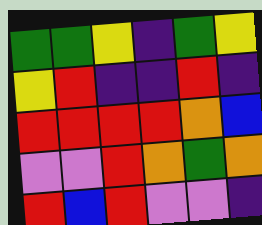[["green", "green", "yellow", "indigo", "green", "yellow"], ["yellow", "red", "indigo", "indigo", "red", "indigo"], ["red", "red", "red", "red", "orange", "blue"], ["violet", "violet", "red", "orange", "green", "orange"], ["red", "blue", "red", "violet", "violet", "indigo"]]